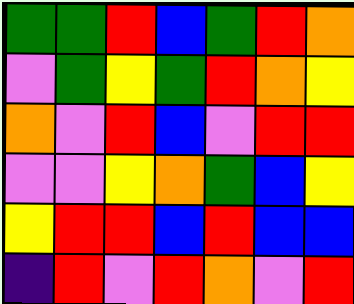[["green", "green", "red", "blue", "green", "red", "orange"], ["violet", "green", "yellow", "green", "red", "orange", "yellow"], ["orange", "violet", "red", "blue", "violet", "red", "red"], ["violet", "violet", "yellow", "orange", "green", "blue", "yellow"], ["yellow", "red", "red", "blue", "red", "blue", "blue"], ["indigo", "red", "violet", "red", "orange", "violet", "red"]]